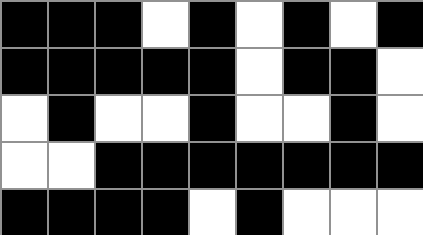[["black", "black", "black", "white", "black", "white", "black", "white", "black"], ["black", "black", "black", "black", "black", "white", "black", "black", "white"], ["white", "black", "white", "white", "black", "white", "white", "black", "white"], ["white", "white", "black", "black", "black", "black", "black", "black", "black"], ["black", "black", "black", "black", "white", "black", "white", "white", "white"]]